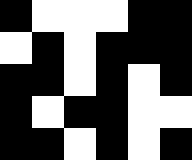[["black", "white", "white", "white", "black", "black"], ["white", "black", "white", "black", "black", "black"], ["black", "black", "white", "black", "white", "black"], ["black", "white", "black", "black", "white", "white"], ["black", "black", "white", "black", "white", "black"]]